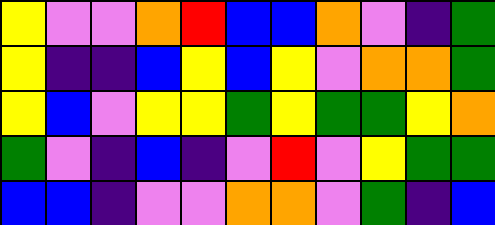[["yellow", "violet", "violet", "orange", "red", "blue", "blue", "orange", "violet", "indigo", "green"], ["yellow", "indigo", "indigo", "blue", "yellow", "blue", "yellow", "violet", "orange", "orange", "green"], ["yellow", "blue", "violet", "yellow", "yellow", "green", "yellow", "green", "green", "yellow", "orange"], ["green", "violet", "indigo", "blue", "indigo", "violet", "red", "violet", "yellow", "green", "green"], ["blue", "blue", "indigo", "violet", "violet", "orange", "orange", "violet", "green", "indigo", "blue"]]